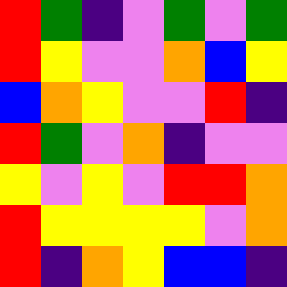[["red", "green", "indigo", "violet", "green", "violet", "green"], ["red", "yellow", "violet", "violet", "orange", "blue", "yellow"], ["blue", "orange", "yellow", "violet", "violet", "red", "indigo"], ["red", "green", "violet", "orange", "indigo", "violet", "violet"], ["yellow", "violet", "yellow", "violet", "red", "red", "orange"], ["red", "yellow", "yellow", "yellow", "yellow", "violet", "orange"], ["red", "indigo", "orange", "yellow", "blue", "blue", "indigo"]]